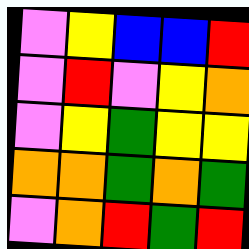[["violet", "yellow", "blue", "blue", "red"], ["violet", "red", "violet", "yellow", "orange"], ["violet", "yellow", "green", "yellow", "yellow"], ["orange", "orange", "green", "orange", "green"], ["violet", "orange", "red", "green", "red"]]